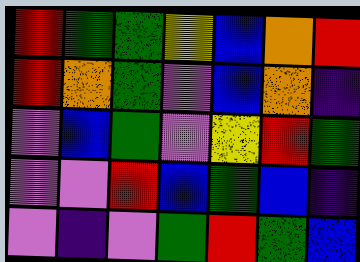[["red", "green", "green", "yellow", "blue", "orange", "red"], ["red", "orange", "green", "violet", "blue", "orange", "indigo"], ["violet", "blue", "green", "violet", "yellow", "red", "green"], ["violet", "violet", "red", "blue", "green", "blue", "indigo"], ["violet", "indigo", "violet", "green", "red", "green", "blue"]]